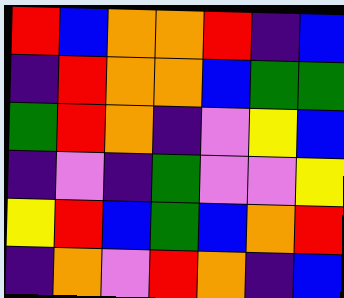[["red", "blue", "orange", "orange", "red", "indigo", "blue"], ["indigo", "red", "orange", "orange", "blue", "green", "green"], ["green", "red", "orange", "indigo", "violet", "yellow", "blue"], ["indigo", "violet", "indigo", "green", "violet", "violet", "yellow"], ["yellow", "red", "blue", "green", "blue", "orange", "red"], ["indigo", "orange", "violet", "red", "orange", "indigo", "blue"]]